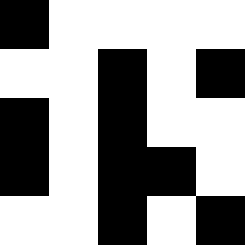[["black", "white", "white", "white", "white"], ["white", "white", "black", "white", "black"], ["black", "white", "black", "white", "white"], ["black", "white", "black", "black", "white"], ["white", "white", "black", "white", "black"]]